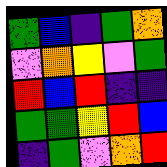[["green", "blue", "indigo", "green", "orange"], ["violet", "orange", "yellow", "violet", "green"], ["red", "blue", "red", "indigo", "indigo"], ["green", "green", "yellow", "red", "blue"], ["indigo", "green", "violet", "orange", "red"]]